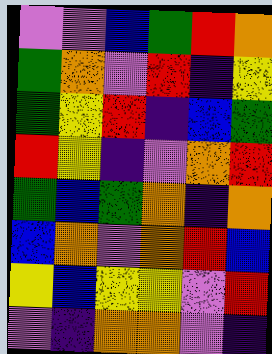[["violet", "violet", "blue", "green", "red", "orange"], ["green", "orange", "violet", "red", "indigo", "yellow"], ["green", "yellow", "red", "indigo", "blue", "green"], ["red", "yellow", "indigo", "violet", "orange", "red"], ["green", "blue", "green", "orange", "indigo", "orange"], ["blue", "orange", "violet", "orange", "red", "blue"], ["yellow", "blue", "yellow", "yellow", "violet", "red"], ["violet", "indigo", "orange", "orange", "violet", "indigo"]]